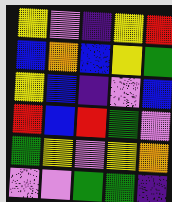[["yellow", "violet", "indigo", "yellow", "red"], ["blue", "orange", "blue", "yellow", "green"], ["yellow", "blue", "indigo", "violet", "blue"], ["red", "blue", "red", "green", "violet"], ["green", "yellow", "violet", "yellow", "orange"], ["violet", "violet", "green", "green", "indigo"]]